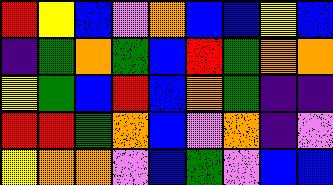[["red", "yellow", "blue", "violet", "orange", "blue", "blue", "yellow", "blue"], ["indigo", "green", "orange", "green", "blue", "red", "green", "orange", "orange"], ["yellow", "green", "blue", "red", "blue", "orange", "green", "indigo", "indigo"], ["red", "red", "green", "orange", "blue", "violet", "orange", "indigo", "violet"], ["yellow", "orange", "orange", "violet", "blue", "green", "violet", "blue", "blue"]]